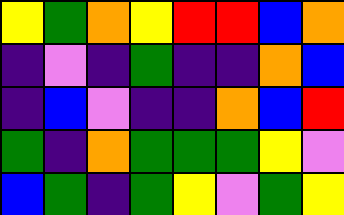[["yellow", "green", "orange", "yellow", "red", "red", "blue", "orange"], ["indigo", "violet", "indigo", "green", "indigo", "indigo", "orange", "blue"], ["indigo", "blue", "violet", "indigo", "indigo", "orange", "blue", "red"], ["green", "indigo", "orange", "green", "green", "green", "yellow", "violet"], ["blue", "green", "indigo", "green", "yellow", "violet", "green", "yellow"]]